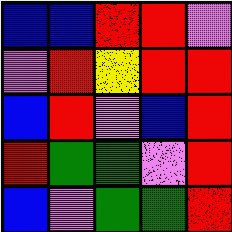[["blue", "blue", "red", "red", "violet"], ["violet", "red", "yellow", "red", "red"], ["blue", "red", "violet", "blue", "red"], ["red", "green", "green", "violet", "red"], ["blue", "violet", "green", "green", "red"]]